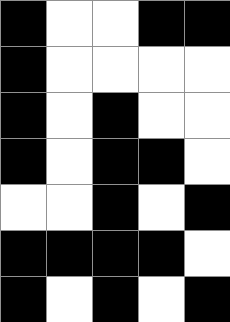[["black", "white", "white", "black", "black"], ["black", "white", "white", "white", "white"], ["black", "white", "black", "white", "white"], ["black", "white", "black", "black", "white"], ["white", "white", "black", "white", "black"], ["black", "black", "black", "black", "white"], ["black", "white", "black", "white", "black"]]